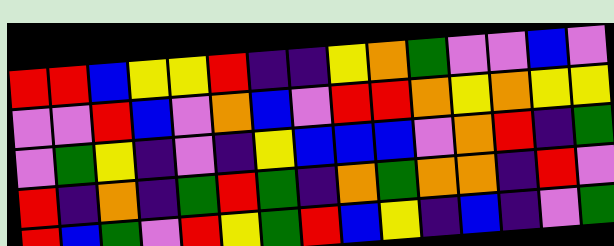[["red", "red", "blue", "yellow", "yellow", "red", "indigo", "indigo", "yellow", "orange", "green", "violet", "violet", "blue", "violet"], ["violet", "violet", "red", "blue", "violet", "orange", "blue", "violet", "red", "red", "orange", "yellow", "orange", "yellow", "yellow"], ["violet", "green", "yellow", "indigo", "violet", "indigo", "yellow", "blue", "blue", "blue", "violet", "orange", "red", "indigo", "green"], ["red", "indigo", "orange", "indigo", "green", "red", "green", "indigo", "orange", "green", "orange", "orange", "indigo", "red", "violet"], ["red", "blue", "green", "violet", "red", "yellow", "green", "red", "blue", "yellow", "indigo", "blue", "indigo", "violet", "green"]]